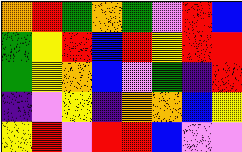[["orange", "red", "green", "orange", "green", "violet", "red", "blue"], ["green", "yellow", "red", "blue", "red", "yellow", "red", "red"], ["green", "yellow", "orange", "blue", "violet", "green", "indigo", "red"], ["indigo", "violet", "yellow", "indigo", "orange", "orange", "blue", "yellow"], ["yellow", "red", "violet", "red", "red", "blue", "violet", "violet"]]